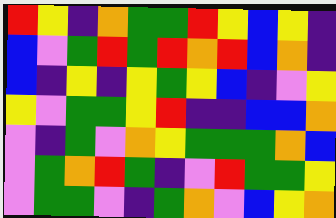[["red", "yellow", "indigo", "orange", "green", "green", "red", "yellow", "blue", "yellow", "indigo"], ["blue", "violet", "green", "red", "green", "red", "orange", "red", "blue", "orange", "indigo"], ["blue", "indigo", "yellow", "indigo", "yellow", "green", "yellow", "blue", "indigo", "violet", "yellow"], ["yellow", "violet", "green", "green", "yellow", "red", "indigo", "indigo", "blue", "blue", "orange"], ["violet", "indigo", "green", "violet", "orange", "yellow", "green", "green", "green", "orange", "blue"], ["violet", "green", "orange", "red", "green", "indigo", "violet", "red", "green", "green", "yellow"], ["violet", "green", "green", "violet", "indigo", "green", "orange", "violet", "blue", "yellow", "orange"]]